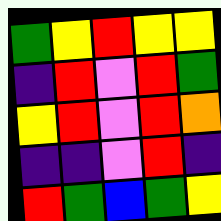[["green", "yellow", "red", "yellow", "yellow"], ["indigo", "red", "violet", "red", "green"], ["yellow", "red", "violet", "red", "orange"], ["indigo", "indigo", "violet", "red", "indigo"], ["red", "green", "blue", "green", "yellow"]]